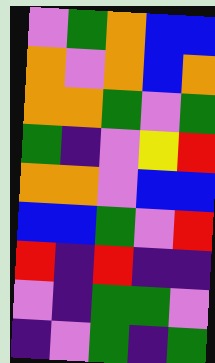[["violet", "green", "orange", "blue", "blue"], ["orange", "violet", "orange", "blue", "orange"], ["orange", "orange", "green", "violet", "green"], ["green", "indigo", "violet", "yellow", "red"], ["orange", "orange", "violet", "blue", "blue"], ["blue", "blue", "green", "violet", "red"], ["red", "indigo", "red", "indigo", "indigo"], ["violet", "indigo", "green", "green", "violet"], ["indigo", "violet", "green", "indigo", "green"]]